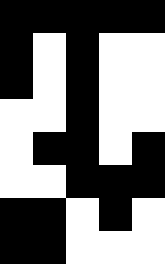[["black", "black", "black", "black", "black"], ["black", "white", "black", "white", "white"], ["black", "white", "black", "white", "white"], ["white", "white", "black", "white", "white"], ["white", "black", "black", "white", "black"], ["white", "white", "black", "black", "black"], ["black", "black", "white", "black", "white"], ["black", "black", "white", "white", "white"]]